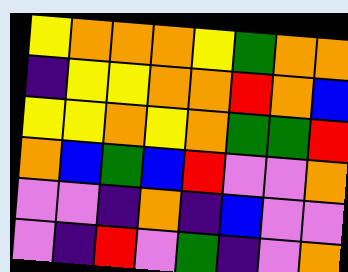[["yellow", "orange", "orange", "orange", "yellow", "green", "orange", "orange"], ["indigo", "yellow", "yellow", "orange", "orange", "red", "orange", "blue"], ["yellow", "yellow", "orange", "yellow", "orange", "green", "green", "red"], ["orange", "blue", "green", "blue", "red", "violet", "violet", "orange"], ["violet", "violet", "indigo", "orange", "indigo", "blue", "violet", "violet"], ["violet", "indigo", "red", "violet", "green", "indigo", "violet", "orange"]]